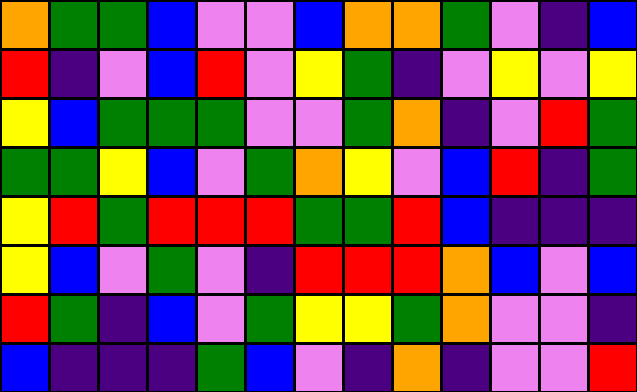[["orange", "green", "green", "blue", "violet", "violet", "blue", "orange", "orange", "green", "violet", "indigo", "blue"], ["red", "indigo", "violet", "blue", "red", "violet", "yellow", "green", "indigo", "violet", "yellow", "violet", "yellow"], ["yellow", "blue", "green", "green", "green", "violet", "violet", "green", "orange", "indigo", "violet", "red", "green"], ["green", "green", "yellow", "blue", "violet", "green", "orange", "yellow", "violet", "blue", "red", "indigo", "green"], ["yellow", "red", "green", "red", "red", "red", "green", "green", "red", "blue", "indigo", "indigo", "indigo"], ["yellow", "blue", "violet", "green", "violet", "indigo", "red", "red", "red", "orange", "blue", "violet", "blue"], ["red", "green", "indigo", "blue", "violet", "green", "yellow", "yellow", "green", "orange", "violet", "violet", "indigo"], ["blue", "indigo", "indigo", "indigo", "green", "blue", "violet", "indigo", "orange", "indigo", "violet", "violet", "red"]]